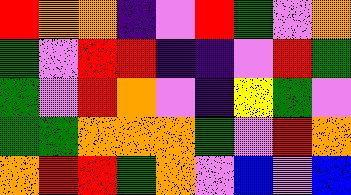[["red", "orange", "orange", "indigo", "violet", "red", "green", "violet", "orange"], ["green", "violet", "red", "red", "indigo", "indigo", "violet", "red", "green"], ["green", "violet", "red", "orange", "violet", "indigo", "yellow", "green", "violet"], ["green", "green", "orange", "orange", "orange", "green", "violet", "red", "orange"], ["orange", "red", "red", "green", "orange", "violet", "blue", "violet", "blue"]]